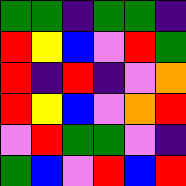[["green", "green", "indigo", "green", "green", "indigo"], ["red", "yellow", "blue", "violet", "red", "green"], ["red", "indigo", "red", "indigo", "violet", "orange"], ["red", "yellow", "blue", "violet", "orange", "red"], ["violet", "red", "green", "green", "violet", "indigo"], ["green", "blue", "violet", "red", "blue", "red"]]